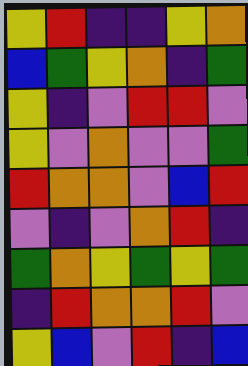[["yellow", "red", "indigo", "indigo", "yellow", "orange"], ["blue", "green", "yellow", "orange", "indigo", "green"], ["yellow", "indigo", "violet", "red", "red", "violet"], ["yellow", "violet", "orange", "violet", "violet", "green"], ["red", "orange", "orange", "violet", "blue", "red"], ["violet", "indigo", "violet", "orange", "red", "indigo"], ["green", "orange", "yellow", "green", "yellow", "green"], ["indigo", "red", "orange", "orange", "red", "violet"], ["yellow", "blue", "violet", "red", "indigo", "blue"]]